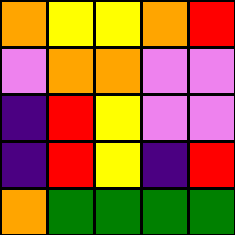[["orange", "yellow", "yellow", "orange", "red"], ["violet", "orange", "orange", "violet", "violet"], ["indigo", "red", "yellow", "violet", "violet"], ["indigo", "red", "yellow", "indigo", "red"], ["orange", "green", "green", "green", "green"]]